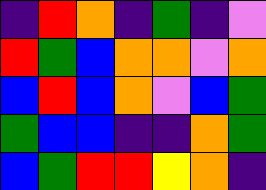[["indigo", "red", "orange", "indigo", "green", "indigo", "violet"], ["red", "green", "blue", "orange", "orange", "violet", "orange"], ["blue", "red", "blue", "orange", "violet", "blue", "green"], ["green", "blue", "blue", "indigo", "indigo", "orange", "green"], ["blue", "green", "red", "red", "yellow", "orange", "indigo"]]